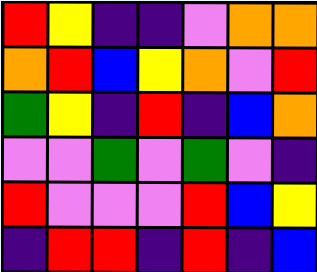[["red", "yellow", "indigo", "indigo", "violet", "orange", "orange"], ["orange", "red", "blue", "yellow", "orange", "violet", "red"], ["green", "yellow", "indigo", "red", "indigo", "blue", "orange"], ["violet", "violet", "green", "violet", "green", "violet", "indigo"], ["red", "violet", "violet", "violet", "red", "blue", "yellow"], ["indigo", "red", "red", "indigo", "red", "indigo", "blue"]]